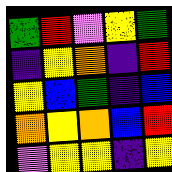[["green", "red", "violet", "yellow", "green"], ["indigo", "yellow", "orange", "indigo", "red"], ["yellow", "blue", "green", "indigo", "blue"], ["orange", "yellow", "orange", "blue", "red"], ["violet", "yellow", "yellow", "indigo", "yellow"]]